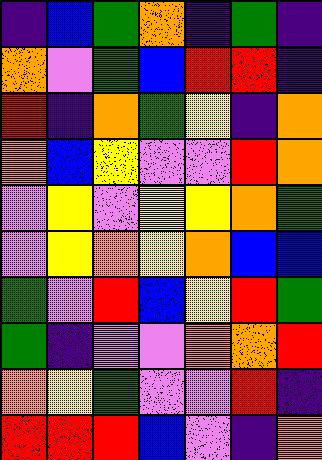[["indigo", "blue", "green", "orange", "indigo", "green", "indigo"], ["orange", "violet", "green", "blue", "red", "red", "indigo"], ["red", "indigo", "orange", "green", "yellow", "indigo", "orange"], ["orange", "blue", "yellow", "violet", "violet", "red", "orange"], ["violet", "yellow", "violet", "yellow", "yellow", "orange", "green"], ["violet", "yellow", "orange", "yellow", "orange", "blue", "blue"], ["green", "violet", "red", "blue", "yellow", "red", "green"], ["green", "indigo", "violet", "violet", "orange", "orange", "red"], ["orange", "yellow", "green", "violet", "violet", "red", "indigo"], ["red", "red", "red", "blue", "violet", "indigo", "orange"]]